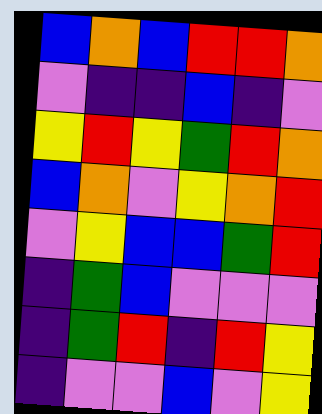[["blue", "orange", "blue", "red", "red", "orange"], ["violet", "indigo", "indigo", "blue", "indigo", "violet"], ["yellow", "red", "yellow", "green", "red", "orange"], ["blue", "orange", "violet", "yellow", "orange", "red"], ["violet", "yellow", "blue", "blue", "green", "red"], ["indigo", "green", "blue", "violet", "violet", "violet"], ["indigo", "green", "red", "indigo", "red", "yellow"], ["indigo", "violet", "violet", "blue", "violet", "yellow"]]